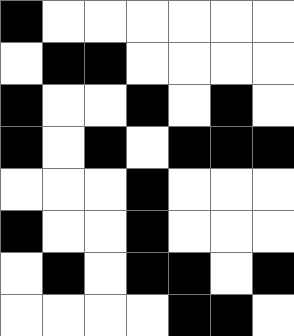[["black", "white", "white", "white", "white", "white", "white"], ["white", "black", "black", "white", "white", "white", "white"], ["black", "white", "white", "black", "white", "black", "white"], ["black", "white", "black", "white", "black", "black", "black"], ["white", "white", "white", "black", "white", "white", "white"], ["black", "white", "white", "black", "white", "white", "white"], ["white", "black", "white", "black", "black", "white", "black"], ["white", "white", "white", "white", "black", "black", "white"]]